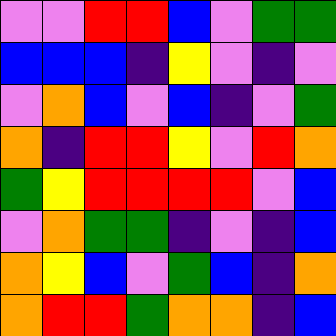[["violet", "violet", "red", "red", "blue", "violet", "green", "green"], ["blue", "blue", "blue", "indigo", "yellow", "violet", "indigo", "violet"], ["violet", "orange", "blue", "violet", "blue", "indigo", "violet", "green"], ["orange", "indigo", "red", "red", "yellow", "violet", "red", "orange"], ["green", "yellow", "red", "red", "red", "red", "violet", "blue"], ["violet", "orange", "green", "green", "indigo", "violet", "indigo", "blue"], ["orange", "yellow", "blue", "violet", "green", "blue", "indigo", "orange"], ["orange", "red", "red", "green", "orange", "orange", "indigo", "blue"]]